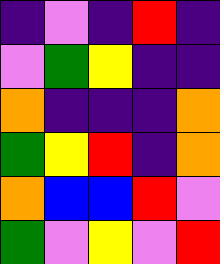[["indigo", "violet", "indigo", "red", "indigo"], ["violet", "green", "yellow", "indigo", "indigo"], ["orange", "indigo", "indigo", "indigo", "orange"], ["green", "yellow", "red", "indigo", "orange"], ["orange", "blue", "blue", "red", "violet"], ["green", "violet", "yellow", "violet", "red"]]